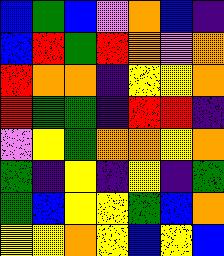[["blue", "green", "blue", "violet", "orange", "blue", "indigo"], ["blue", "red", "green", "red", "orange", "violet", "orange"], ["red", "orange", "orange", "indigo", "yellow", "yellow", "orange"], ["red", "green", "green", "indigo", "red", "red", "indigo"], ["violet", "yellow", "green", "orange", "orange", "yellow", "orange"], ["green", "indigo", "yellow", "indigo", "yellow", "indigo", "green"], ["green", "blue", "yellow", "yellow", "green", "blue", "orange"], ["yellow", "yellow", "orange", "yellow", "blue", "yellow", "blue"]]